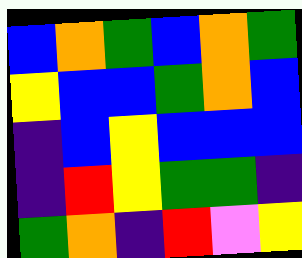[["blue", "orange", "green", "blue", "orange", "green"], ["yellow", "blue", "blue", "green", "orange", "blue"], ["indigo", "blue", "yellow", "blue", "blue", "blue"], ["indigo", "red", "yellow", "green", "green", "indigo"], ["green", "orange", "indigo", "red", "violet", "yellow"]]